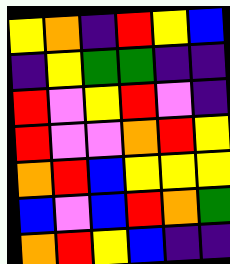[["yellow", "orange", "indigo", "red", "yellow", "blue"], ["indigo", "yellow", "green", "green", "indigo", "indigo"], ["red", "violet", "yellow", "red", "violet", "indigo"], ["red", "violet", "violet", "orange", "red", "yellow"], ["orange", "red", "blue", "yellow", "yellow", "yellow"], ["blue", "violet", "blue", "red", "orange", "green"], ["orange", "red", "yellow", "blue", "indigo", "indigo"]]